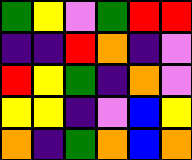[["green", "yellow", "violet", "green", "red", "red"], ["indigo", "indigo", "red", "orange", "indigo", "violet"], ["red", "yellow", "green", "indigo", "orange", "violet"], ["yellow", "yellow", "indigo", "violet", "blue", "yellow"], ["orange", "indigo", "green", "orange", "blue", "orange"]]